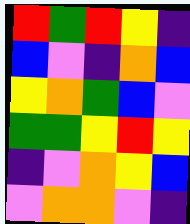[["red", "green", "red", "yellow", "indigo"], ["blue", "violet", "indigo", "orange", "blue"], ["yellow", "orange", "green", "blue", "violet"], ["green", "green", "yellow", "red", "yellow"], ["indigo", "violet", "orange", "yellow", "blue"], ["violet", "orange", "orange", "violet", "indigo"]]